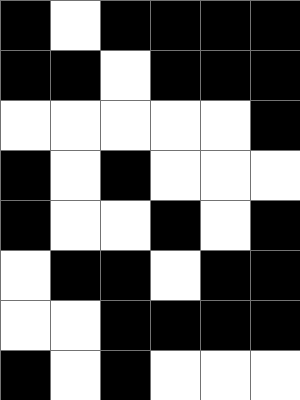[["black", "white", "black", "black", "black", "black"], ["black", "black", "white", "black", "black", "black"], ["white", "white", "white", "white", "white", "black"], ["black", "white", "black", "white", "white", "white"], ["black", "white", "white", "black", "white", "black"], ["white", "black", "black", "white", "black", "black"], ["white", "white", "black", "black", "black", "black"], ["black", "white", "black", "white", "white", "white"]]